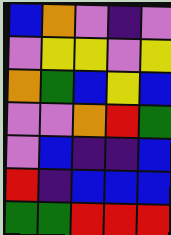[["blue", "orange", "violet", "indigo", "violet"], ["violet", "yellow", "yellow", "violet", "yellow"], ["orange", "green", "blue", "yellow", "blue"], ["violet", "violet", "orange", "red", "green"], ["violet", "blue", "indigo", "indigo", "blue"], ["red", "indigo", "blue", "blue", "blue"], ["green", "green", "red", "red", "red"]]